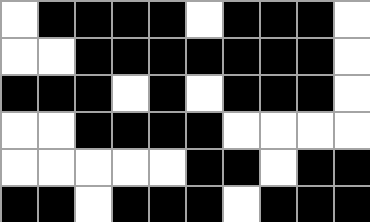[["white", "black", "black", "black", "black", "white", "black", "black", "black", "white"], ["white", "white", "black", "black", "black", "black", "black", "black", "black", "white"], ["black", "black", "black", "white", "black", "white", "black", "black", "black", "white"], ["white", "white", "black", "black", "black", "black", "white", "white", "white", "white"], ["white", "white", "white", "white", "white", "black", "black", "white", "black", "black"], ["black", "black", "white", "black", "black", "black", "white", "black", "black", "black"]]